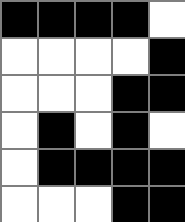[["black", "black", "black", "black", "white"], ["white", "white", "white", "white", "black"], ["white", "white", "white", "black", "black"], ["white", "black", "white", "black", "white"], ["white", "black", "black", "black", "black"], ["white", "white", "white", "black", "black"]]